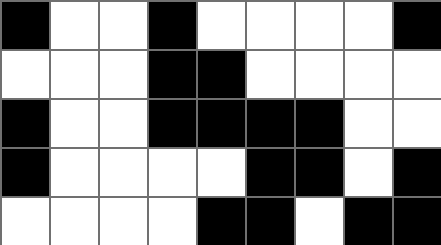[["black", "white", "white", "black", "white", "white", "white", "white", "black"], ["white", "white", "white", "black", "black", "white", "white", "white", "white"], ["black", "white", "white", "black", "black", "black", "black", "white", "white"], ["black", "white", "white", "white", "white", "black", "black", "white", "black"], ["white", "white", "white", "white", "black", "black", "white", "black", "black"]]